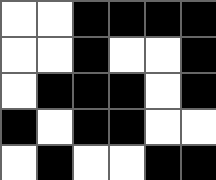[["white", "white", "black", "black", "black", "black"], ["white", "white", "black", "white", "white", "black"], ["white", "black", "black", "black", "white", "black"], ["black", "white", "black", "black", "white", "white"], ["white", "black", "white", "white", "black", "black"]]